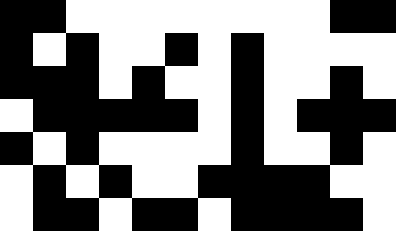[["black", "black", "white", "white", "white", "white", "white", "white", "white", "white", "black", "black"], ["black", "white", "black", "white", "white", "black", "white", "black", "white", "white", "white", "white"], ["black", "black", "black", "white", "black", "white", "white", "black", "white", "white", "black", "white"], ["white", "black", "black", "black", "black", "black", "white", "black", "white", "black", "black", "black"], ["black", "white", "black", "white", "white", "white", "white", "black", "white", "white", "black", "white"], ["white", "black", "white", "black", "white", "white", "black", "black", "black", "black", "white", "white"], ["white", "black", "black", "white", "black", "black", "white", "black", "black", "black", "black", "white"]]